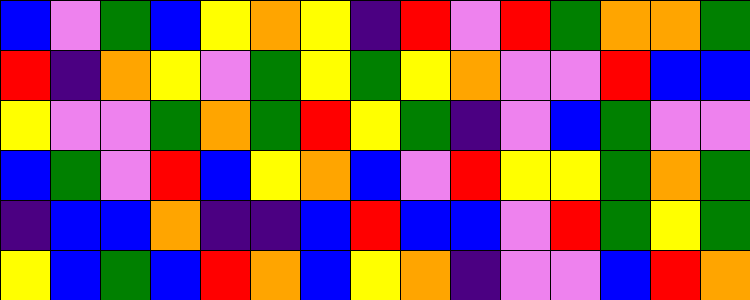[["blue", "violet", "green", "blue", "yellow", "orange", "yellow", "indigo", "red", "violet", "red", "green", "orange", "orange", "green"], ["red", "indigo", "orange", "yellow", "violet", "green", "yellow", "green", "yellow", "orange", "violet", "violet", "red", "blue", "blue"], ["yellow", "violet", "violet", "green", "orange", "green", "red", "yellow", "green", "indigo", "violet", "blue", "green", "violet", "violet"], ["blue", "green", "violet", "red", "blue", "yellow", "orange", "blue", "violet", "red", "yellow", "yellow", "green", "orange", "green"], ["indigo", "blue", "blue", "orange", "indigo", "indigo", "blue", "red", "blue", "blue", "violet", "red", "green", "yellow", "green"], ["yellow", "blue", "green", "blue", "red", "orange", "blue", "yellow", "orange", "indigo", "violet", "violet", "blue", "red", "orange"]]